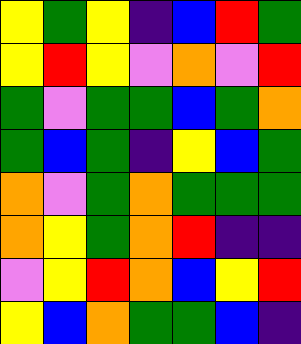[["yellow", "green", "yellow", "indigo", "blue", "red", "green"], ["yellow", "red", "yellow", "violet", "orange", "violet", "red"], ["green", "violet", "green", "green", "blue", "green", "orange"], ["green", "blue", "green", "indigo", "yellow", "blue", "green"], ["orange", "violet", "green", "orange", "green", "green", "green"], ["orange", "yellow", "green", "orange", "red", "indigo", "indigo"], ["violet", "yellow", "red", "orange", "blue", "yellow", "red"], ["yellow", "blue", "orange", "green", "green", "blue", "indigo"]]